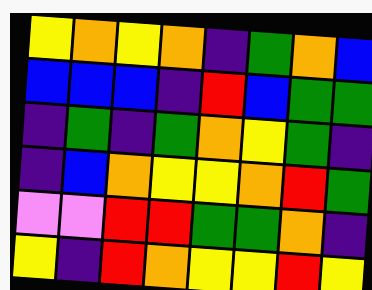[["yellow", "orange", "yellow", "orange", "indigo", "green", "orange", "blue"], ["blue", "blue", "blue", "indigo", "red", "blue", "green", "green"], ["indigo", "green", "indigo", "green", "orange", "yellow", "green", "indigo"], ["indigo", "blue", "orange", "yellow", "yellow", "orange", "red", "green"], ["violet", "violet", "red", "red", "green", "green", "orange", "indigo"], ["yellow", "indigo", "red", "orange", "yellow", "yellow", "red", "yellow"]]